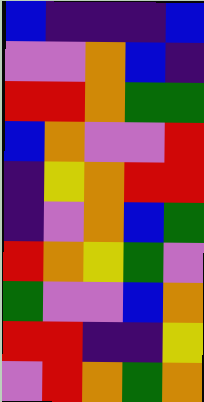[["blue", "indigo", "indigo", "indigo", "blue"], ["violet", "violet", "orange", "blue", "indigo"], ["red", "red", "orange", "green", "green"], ["blue", "orange", "violet", "violet", "red"], ["indigo", "yellow", "orange", "red", "red"], ["indigo", "violet", "orange", "blue", "green"], ["red", "orange", "yellow", "green", "violet"], ["green", "violet", "violet", "blue", "orange"], ["red", "red", "indigo", "indigo", "yellow"], ["violet", "red", "orange", "green", "orange"]]